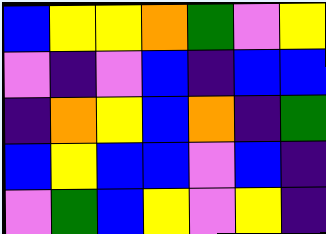[["blue", "yellow", "yellow", "orange", "green", "violet", "yellow"], ["violet", "indigo", "violet", "blue", "indigo", "blue", "blue"], ["indigo", "orange", "yellow", "blue", "orange", "indigo", "green"], ["blue", "yellow", "blue", "blue", "violet", "blue", "indigo"], ["violet", "green", "blue", "yellow", "violet", "yellow", "indigo"]]